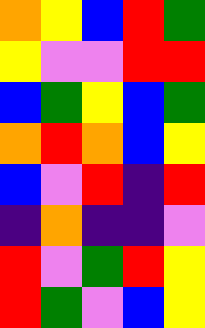[["orange", "yellow", "blue", "red", "green"], ["yellow", "violet", "violet", "red", "red"], ["blue", "green", "yellow", "blue", "green"], ["orange", "red", "orange", "blue", "yellow"], ["blue", "violet", "red", "indigo", "red"], ["indigo", "orange", "indigo", "indigo", "violet"], ["red", "violet", "green", "red", "yellow"], ["red", "green", "violet", "blue", "yellow"]]